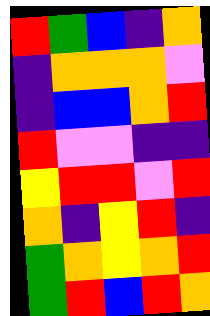[["red", "green", "blue", "indigo", "orange"], ["indigo", "orange", "orange", "orange", "violet"], ["indigo", "blue", "blue", "orange", "red"], ["red", "violet", "violet", "indigo", "indigo"], ["yellow", "red", "red", "violet", "red"], ["orange", "indigo", "yellow", "red", "indigo"], ["green", "orange", "yellow", "orange", "red"], ["green", "red", "blue", "red", "orange"]]